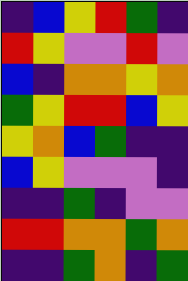[["indigo", "blue", "yellow", "red", "green", "indigo"], ["red", "yellow", "violet", "violet", "red", "violet"], ["blue", "indigo", "orange", "orange", "yellow", "orange"], ["green", "yellow", "red", "red", "blue", "yellow"], ["yellow", "orange", "blue", "green", "indigo", "indigo"], ["blue", "yellow", "violet", "violet", "violet", "indigo"], ["indigo", "indigo", "green", "indigo", "violet", "violet"], ["red", "red", "orange", "orange", "green", "orange"], ["indigo", "indigo", "green", "orange", "indigo", "green"]]